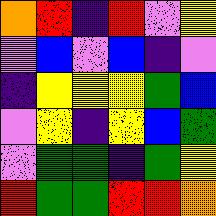[["orange", "red", "indigo", "red", "violet", "yellow"], ["violet", "blue", "violet", "blue", "indigo", "violet"], ["indigo", "yellow", "yellow", "yellow", "green", "blue"], ["violet", "yellow", "indigo", "yellow", "blue", "green"], ["violet", "green", "green", "indigo", "green", "yellow"], ["red", "green", "green", "red", "red", "orange"]]